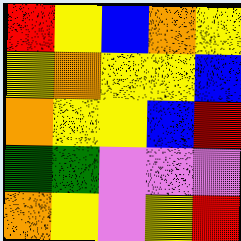[["red", "yellow", "blue", "orange", "yellow"], ["yellow", "orange", "yellow", "yellow", "blue"], ["orange", "yellow", "yellow", "blue", "red"], ["green", "green", "violet", "violet", "violet"], ["orange", "yellow", "violet", "yellow", "red"]]